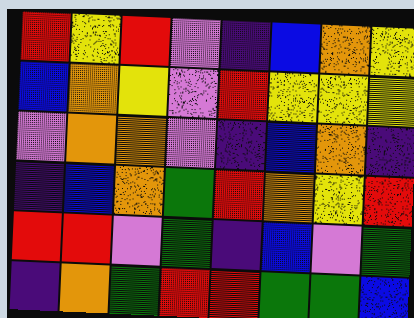[["red", "yellow", "red", "violet", "indigo", "blue", "orange", "yellow"], ["blue", "orange", "yellow", "violet", "red", "yellow", "yellow", "yellow"], ["violet", "orange", "orange", "violet", "indigo", "blue", "orange", "indigo"], ["indigo", "blue", "orange", "green", "red", "orange", "yellow", "red"], ["red", "red", "violet", "green", "indigo", "blue", "violet", "green"], ["indigo", "orange", "green", "red", "red", "green", "green", "blue"]]